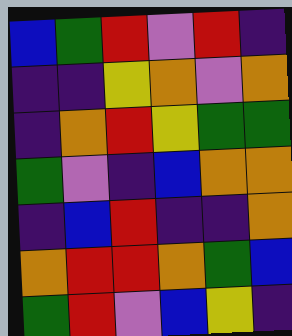[["blue", "green", "red", "violet", "red", "indigo"], ["indigo", "indigo", "yellow", "orange", "violet", "orange"], ["indigo", "orange", "red", "yellow", "green", "green"], ["green", "violet", "indigo", "blue", "orange", "orange"], ["indigo", "blue", "red", "indigo", "indigo", "orange"], ["orange", "red", "red", "orange", "green", "blue"], ["green", "red", "violet", "blue", "yellow", "indigo"]]